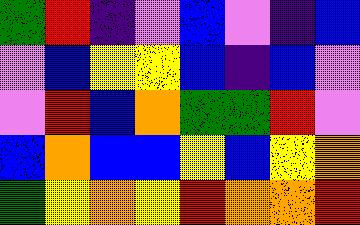[["green", "red", "indigo", "violet", "blue", "violet", "indigo", "blue"], ["violet", "blue", "yellow", "yellow", "blue", "indigo", "blue", "violet"], ["violet", "red", "blue", "orange", "green", "green", "red", "violet"], ["blue", "orange", "blue", "blue", "yellow", "blue", "yellow", "orange"], ["green", "yellow", "orange", "yellow", "red", "orange", "orange", "red"]]